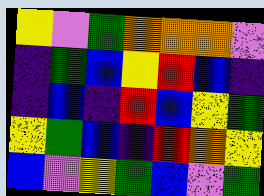[["yellow", "violet", "green", "orange", "orange", "orange", "violet"], ["indigo", "green", "blue", "yellow", "red", "blue", "indigo"], ["indigo", "blue", "indigo", "red", "blue", "yellow", "green"], ["yellow", "green", "blue", "indigo", "red", "orange", "yellow"], ["blue", "violet", "yellow", "green", "blue", "violet", "green"]]